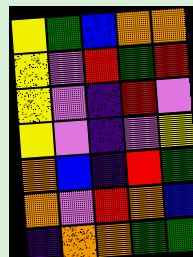[["yellow", "green", "blue", "orange", "orange"], ["yellow", "violet", "red", "green", "red"], ["yellow", "violet", "indigo", "red", "violet"], ["yellow", "violet", "indigo", "violet", "yellow"], ["orange", "blue", "indigo", "red", "green"], ["orange", "violet", "red", "orange", "blue"], ["indigo", "orange", "orange", "green", "green"]]